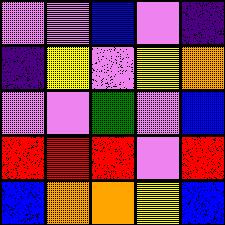[["violet", "violet", "blue", "violet", "indigo"], ["indigo", "yellow", "violet", "yellow", "orange"], ["violet", "violet", "green", "violet", "blue"], ["red", "red", "red", "violet", "red"], ["blue", "orange", "orange", "yellow", "blue"]]